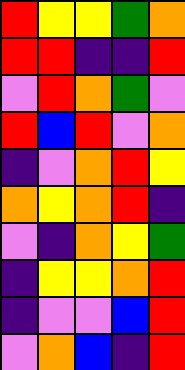[["red", "yellow", "yellow", "green", "orange"], ["red", "red", "indigo", "indigo", "red"], ["violet", "red", "orange", "green", "violet"], ["red", "blue", "red", "violet", "orange"], ["indigo", "violet", "orange", "red", "yellow"], ["orange", "yellow", "orange", "red", "indigo"], ["violet", "indigo", "orange", "yellow", "green"], ["indigo", "yellow", "yellow", "orange", "red"], ["indigo", "violet", "violet", "blue", "red"], ["violet", "orange", "blue", "indigo", "red"]]